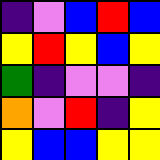[["indigo", "violet", "blue", "red", "blue"], ["yellow", "red", "yellow", "blue", "yellow"], ["green", "indigo", "violet", "violet", "indigo"], ["orange", "violet", "red", "indigo", "yellow"], ["yellow", "blue", "blue", "yellow", "yellow"]]